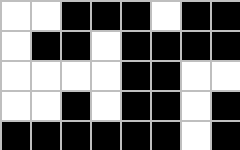[["white", "white", "black", "black", "black", "white", "black", "black"], ["white", "black", "black", "white", "black", "black", "black", "black"], ["white", "white", "white", "white", "black", "black", "white", "white"], ["white", "white", "black", "white", "black", "black", "white", "black"], ["black", "black", "black", "black", "black", "black", "white", "black"]]